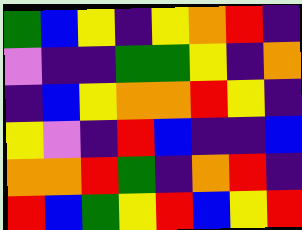[["green", "blue", "yellow", "indigo", "yellow", "orange", "red", "indigo"], ["violet", "indigo", "indigo", "green", "green", "yellow", "indigo", "orange"], ["indigo", "blue", "yellow", "orange", "orange", "red", "yellow", "indigo"], ["yellow", "violet", "indigo", "red", "blue", "indigo", "indigo", "blue"], ["orange", "orange", "red", "green", "indigo", "orange", "red", "indigo"], ["red", "blue", "green", "yellow", "red", "blue", "yellow", "red"]]